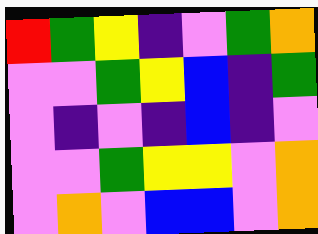[["red", "green", "yellow", "indigo", "violet", "green", "orange"], ["violet", "violet", "green", "yellow", "blue", "indigo", "green"], ["violet", "indigo", "violet", "indigo", "blue", "indigo", "violet"], ["violet", "violet", "green", "yellow", "yellow", "violet", "orange"], ["violet", "orange", "violet", "blue", "blue", "violet", "orange"]]